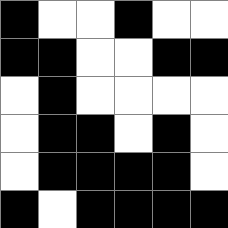[["black", "white", "white", "black", "white", "white"], ["black", "black", "white", "white", "black", "black"], ["white", "black", "white", "white", "white", "white"], ["white", "black", "black", "white", "black", "white"], ["white", "black", "black", "black", "black", "white"], ["black", "white", "black", "black", "black", "black"]]